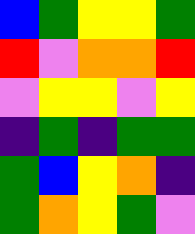[["blue", "green", "yellow", "yellow", "green"], ["red", "violet", "orange", "orange", "red"], ["violet", "yellow", "yellow", "violet", "yellow"], ["indigo", "green", "indigo", "green", "green"], ["green", "blue", "yellow", "orange", "indigo"], ["green", "orange", "yellow", "green", "violet"]]